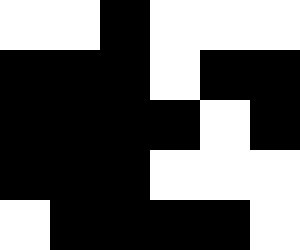[["white", "white", "black", "white", "white", "white"], ["black", "black", "black", "white", "black", "black"], ["black", "black", "black", "black", "white", "black"], ["black", "black", "black", "white", "white", "white"], ["white", "black", "black", "black", "black", "white"]]